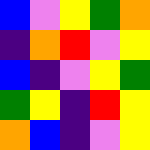[["blue", "violet", "yellow", "green", "orange"], ["indigo", "orange", "red", "violet", "yellow"], ["blue", "indigo", "violet", "yellow", "green"], ["green", "yellow", "indigo", "red", "yellow"], ["orange", "blue", "indigo", "violet", "yellow"]]